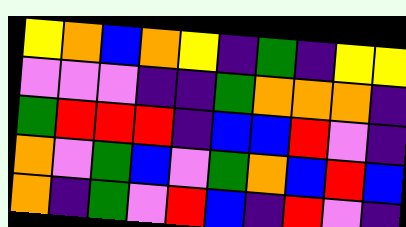[["yellow", "orange", "blue", "orange", "yellow", "indigo", "green", "indigo", "yellow", "yellow"], ["violet", "violet", "violet", "indigo", "indigo", "green", "orange", "orange", "orange", "indigo"], ["green", "red", "red", "red", "indigo", "blue", "blue", "red", "violet", "indigo"], ["orange", "violet", "green", "blue", "violet", "green", "orange", "blue", "red", "blue"], ["orange", "indigo", "green", "violet", "red", "blue", "indigo", "red", "violet", "indigo"]]